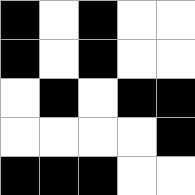[["black", "white", "black", "white", "white"], ["black", "white", "black", "white", "white"], ["white", "black", "white", "black", "black"], ["white", "white", "white", "white", "black"], ["black", "black", "black", "white", "white"]]